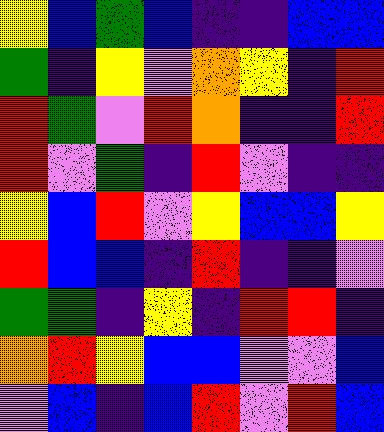[["yellow", "blue", "green", "blue", "indigo", "indigo", "blue", "blue"], ["green", "indigo", "yellow", "violet", "orange", "yellow", "indigo", "red"], ["red", "green", "violet", "red", "orange", "indigo", "indigo", "red"], ["red", "violet", "green", "indigo", "red", "violet", "indigo", "indigo"], ["yellow", "blue", "red", "violet", "yellow", "blue", "blue", "yellow"], ["red", "blue", "blue", "indigo", "red", "indigo", "indigo", "violet"], ["green", "green", "indigo", "yellow", "indigo", "red", "red", "indigo"], ["orange", "red", "yellow", "blue", "blue", "violet", "violet", "blue"], ["violet", "blue", "indigo", "blue", "red", "violet", "red", "blue"]]